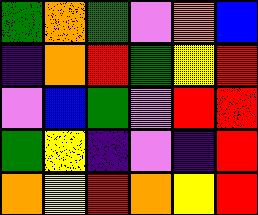[["green", "orange", "green", "violet", "orange", "blue"], ["indigo", "orange", "red", "green", "yellow", "red"], ["violet", "blue", "green", "violet", "red", "red"], ["green", "yellow", "indigo", "violet", "indigo", "red"], ["orange", "yellow", "red", "orange", "yellow", "red"]]